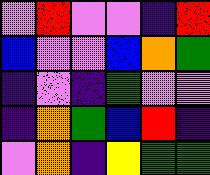[["violet", "red", "violet", "violet", "indigo", "red"], ["blue", "violet", "violet", "blue", "orange", "green"], ["indigo", "violet", "indigo", "green", "violet", "violet"], ["indigo", "orange", "green", "blue", "red", "indigo"], ["violet", "orange", "indigo", "yellow", "green", "green"]]